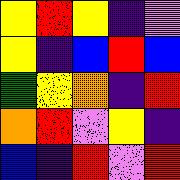[["yellow", "red", "yellow", "indigo", "violet"], ["yellow", "indigo", "blue", "red", "blue"], ["green", "yellow", "orange", "indigo", "red"], ["orange", "red", "violet", "yellow", "indigo"], ["blue", "indigo", "red", "violet", "red"]]